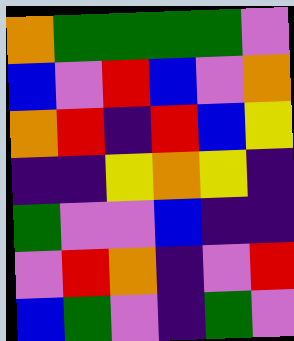[["orange", "green", "green", "green", "green", "violet"], ["blue", "violet", "red", "blue", "violet", "orange"], ["orange", "red", "indigo", "red", "blue", "yellow"], ["indigo", "indigo", "yellow", "orange", "yellow", "indigo"], ["green", "violet", "violet", "blue", "indigo", "indigo"], ["violet", "red", "orange", "indigo", "violet", "red"], ["blue", "green", "violet", "indigo", "green", "violet"]]